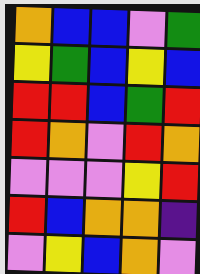[["orange", "blue", "blue", "violet", "green"], ["yellow", "green", "blue", "yellow", "blue"], ["red", "red", "blue", "green", "red"], ["red", "orange", "violet", "red", "orange"], ["violet", "violet", "violet", "yellow", "red"], ["red", "blue", "orange", "orange", "indigo"], ["violet", "yellow", "blue", "orange", "violet"]]